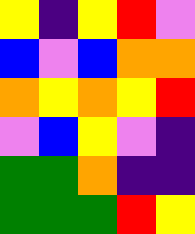[["yellow", "indigo", "yellow", "red", "violet"], ["blue", "violet", "blue", "orange", "orange"], ["orange", "yellow", "orange", "yellow", "red"], ["violet", "blue", "yellow", "violet", "indigo"], ["green", "green", "orange", "indigo", "indigo"], ["green", "green", "green", "red", "yellow"]]